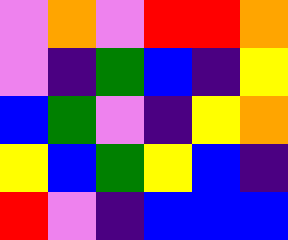[["violet", "orange", "violet", "red", "red", "orange"], ["violet", "indigo", "green", "blue", "indigo", "yellow"], ["blue", "green", "violet", "indigo", "yellow", "orange"], ["yellow", "blue", "green", "yellow", "blue", "indigo"], ["red", "violet", "indigo", "blue", "blue", "blue"]]